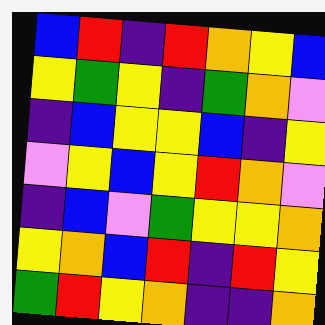[["blue", "red", "indigo", "red", "orange", "yellow", "blue"], ["yellow", "green", "yellow", "indigo", "green", "orange", "violet"], ["indigo", "blue", "yellow", "yellow", "blue", "indigo", "yellow"], ["violet", "yellow", "blue", "yellow", "red", "orange", "violet"], ["indigo", "blue", "violet", "green", "yellow", "yellow", "orange"], ["yellow", "orange", "blue", "red", "indigo", "red", "yellow"], ["green", "red", "yellow", "orange", "indigo", "indigo", "orange"]]